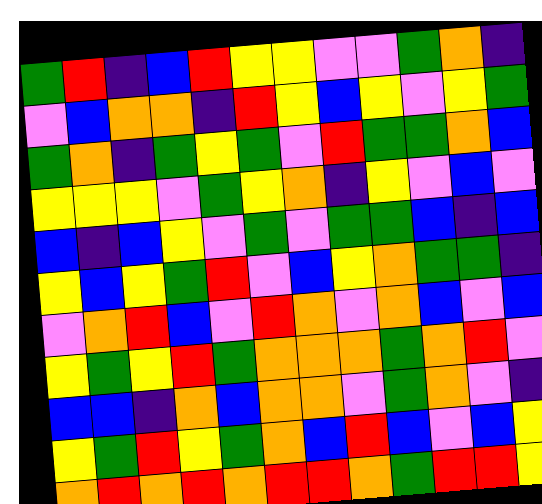[["green", "red", "indigo", "blue", "red", "yellow", "yellow", "violet", "violet", "green", "orange", "indigo"], ["violet", "blue", "orange", "orange", "indigo", "red", "yellow", "blue", "yellow", "violet", "yellow", "green"], ["green", "orange", "indigo", "green", "yellow", "green", "violet", "red", "green", "green", "orange", "blue"], ["yellow", "yellow", "yellow", "violet", "green", "yellow", "orange", "indigo", "yellow", "violet", "blue", "violet"], ["blue", "indigo", "blue", "yellow", "violet", "green", "violet", "green", "green", "blue", "indigo", "blue"], ["yellow", "blue", "yellow", "green", "red", "violet", "blue", "yellow", "orange", "green", "green", "indigo"], ["violet", "orange", "red", "blue", "violet", "red", "orange", "violet", "orange", "blue", "violet", "blue"], ["yellow", "green", "yellow", "red", "green", "orange", "orange", "orange", "green", "orange", "red", "violet"], ["blue", "blue", "indigo", "orange", "blue", "orange", "orange", "violet", "green", "orange", "violet", "indigo"], ["yellow", "green", "red", "yellow", "green", "orange", "blue", "red", "blue", "violet", "blue", "yellow"], ["orange", "red", "orange", "red", "orange", "red", "red", "orange", "green", "red", "red", "yellow"]]